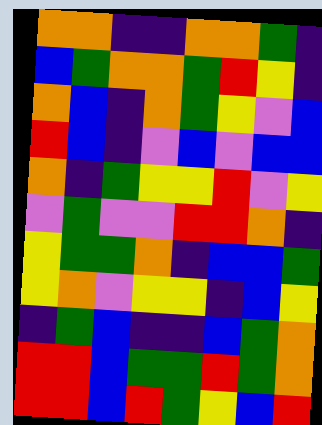[["orange", "orange", "indigo", "indigo", "orange", "orange", "green", "indigo"], ["blue", "green", "orange", "orange", "green", "red", "yellow", "indigo"], ["orange", "blue", "indigo", "orange", "green", "yellow", "violet", "blue"], ["red", "blue", "indigo", "violet", "blue", "violet", "blue", "blue"], ["orange", "indigo", "green", "yellow", "yellow", "red", "violet", "yellow"], ["violet", "green", "violet", "violet", "red", "red", "orange", "indigo"], ["yellow", "green", "green", "orange", "indigo", "blue", "blue", "green"], ["yellow", "orange", "violet", "yellow", "yellow", "indigo", "blue", "yellow"], ["indigo", "green", "blue", "indigo", "indigo", "blue", "green", "orange"], ["red", "red", "blue", "green", "green", "red", "green", "orange"], ["red", "red", "blue", "red", "green", "yellow", "blue", "red"]]